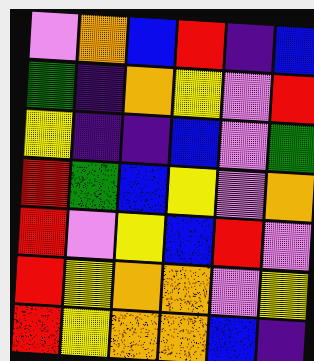[["violet", "orange", "blue", "red", "indigo", "blue"], ["green", "indigo", "orange", "yellow", "violet", "red"], ["yellow", "indigo", "indigo", "blue", "violet", "green"], ["red", "green", "blue", "yellow", "violet", "orange"], ["red", "violet", "yellow", "blue", "red", "violet"], ["red", "yellow", "orange", "orange", "violet", "yellow"], ["red", "yellow", "orange", "orange", "blue", "indigo"]]